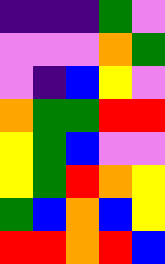[["indigo", "indigo", "indigo", "green", "violet"], ["violet", "violet", "violet", "orange", "green"], ["violet", "indigo", "blue", "yellow", "violet"], ["orange", "green", "green", "red", "red"], ["yellow", "green", "blue", "violet", "violet"], ["yellow", "green", "red", "orange", "yellow"], ["green", "blue", "orange", "blue", "yellow"], ["red", "red", "orange", "red", "blue"]]